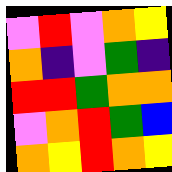[["violet", "red", "violet", "orange", "yellow"], ["orange", "indigo", "violet", "green", "indigo"], ["red", "red", "green", "orange", "orange"], ["violet", "orange", "red", "green", "blue"], ["orange", "yellow", "red", "orange", "yellow"]]